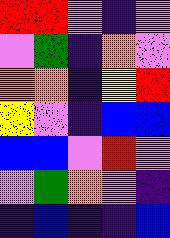[["red", "red", "violet", "indigo", "violet"], ["violet", "green", "indigo", "orange", "violet"], ["orange", "orange", "indigo", "yellow", "red"], ["yellow", "violet", "indigo", "blue", "blue"], ["blue", "blue", "violet", "red", "violet"], ["violet", "green", "orange", "violet", "indigo"], ["indigo", "blue", "indigo", "indigo", "blue"]]